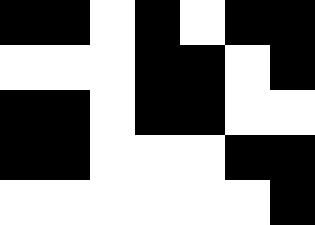[["black", "black", "white", "black", "white", "black", "black"], ["white", "white", "white", "black", "black", "white", "black"], ["black", "black", "white", "black", "black", "white", "white"], ["black", "black", "white", "white", "white", "black", "black"], ["white", "white", "white", "white", "white", "white", "black"]]